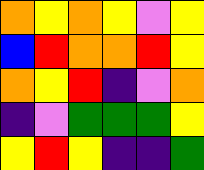[["orange", "yellow", "orange", "yellow", "violet", "yellow"], ["blue", "red", "orange", "orange", "red", "yellow"], ["orange", "yellow", "red", "indigo", "violet", "orange"], ["indigo", "violet", "green", "green", "green", "yellow"], ["yellow", "red", "yellow", "indigo", "indigo", "green"]]